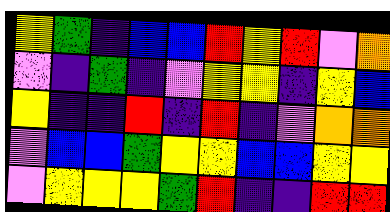[["yellow", "green", "indigo", "blue", "blue", "red", "yellow", "red", "violet", "orange"], ["violet", "indigo", "green", "indigo", "violet", "yellow", "yellow", "indigo", "yellow", "blue"], ["yellow", "indigo", "indigo", "red", "indigo", "red", "indigo", "violet", "orange", "orange"], ["violet", "blue", "blue", "green", "yellow", "yellow", "blue", "blue", "yellow", "yellow"], ["violet", "yellow", "yellow", "yellow", "green", "red", "indigo", "indigo", "red", "red"]]